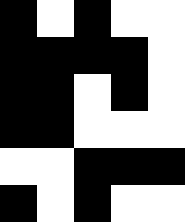[["black", "white", "black", "white", "white"], ["black", "black", "black", "black", "white"], ["black", "black", "white", "black", "white"], ["black", "black", "white", "white", "white"], ["white", "white", "black", "black", "black"], ["black", "white", "black", "white", "white"]]